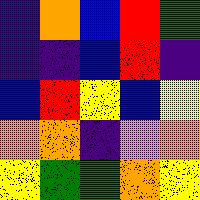[["indigo", "orange", "blue", "red", "green"], ["indigo", "indigo", "blue", "red", "indigo"], ["blue", "red", "yellow", "blue", "yellow"], ["orange", "orange", "indigo", "violet", "orange"], ["yellow", "green", "green", "orange", "yellow"]]